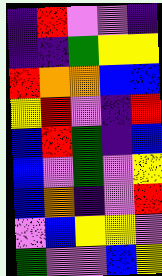[["indigo", "red", "violet", "violet", "indigo"], ["indigo", "indigo", "green", "yellow", "yellow"], ["red", "orange", "orange", "blue", "blue"], ["yellow", "red", "violet", "indigo", "red"], ["blue", "red", "green", "indigo", "blue"], ["blue", "violet", "green", "violet", "yellow"], ["blue", "orange", "indigo", "violet", "red"], ["violet", "blue", "yellow", "yellow", "violet"], ["green", "violet", "violet", "blue", "yellow"]]